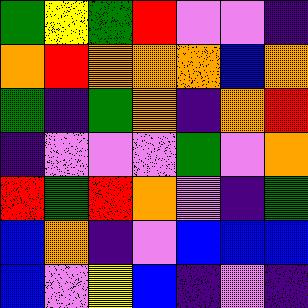[["green", "yellow", "green", "red", "violet", "violet", "indigo"], ["orange", "red", "orange", "orange", "orange", "blue", "orange"], ["green", "indigo", "green", "orange", "indigo", "orange", "red"], ["indigo", "violet", "violet", "violet", "green", "violet", "orange"], ["red", "green", "red", "orange", "violet", "indigo", "green"], ["blue", "orange", "indigo", "violet", "blue", "blue", "blue"], ["blue", "violet", "yellow", "blue", "indigo", "violet", "indigo"]]